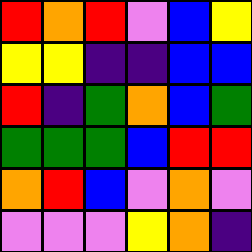[["red", "orange", "red", "violet", "blue", "yellow"], ["yellow", "yellow", "indigo", "indigo", "blue", "blue"], ["red", "indigo", "green", "orange", "blue", "green"], ["green", "green", "green", "blue", "red", "red"], ["orange", "red", "blue", "violet", "orange", "violet"], ["violet", "violet", "violet", "yellow", "orange", "indigo"]]